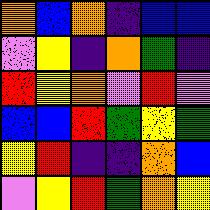[["orange", "blue", "orange", "indigo", "blue", "blue"], ["violet", "yellow", "indigo", "orange", "green", "indigo"], ["red", "yellow", "orange", "violet", "red", "violet"], ["blue", "blue", "red", "green", "yellow", "green"], ["yellow", "red", "indigo", "indigo", "orange", "blue"], ["violet", "yellow", "red", "green", "orange", "yellow"]]